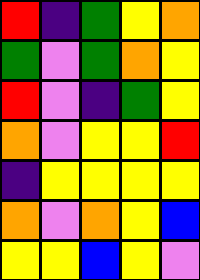[["red", "indigo", "green", "yellow", "orange"], ["green", "violet", "green", "orange", "yellow"], ["red", "violet", "indigo", "green", "yellow"], ["orange", "violet", "yellow", "yellow", "red"], ["indigo", "yellow", "yellow", "yellow", "yellow"], ["orange", "violet", "orange", "yellow", "blue"], ["yellow", "yellow", "blue", "yellow", "violet"]]